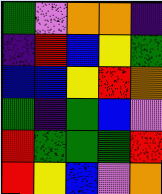[["green", "violet", "orange", "orange", "indigo"], ["indigo", "red", "blue", "yellow", "green"], ["blue", "blue", "yellow", "red", "orange"], ["green", "indigo", "green", "blue", "violet"], ["red", "green", "green", "green", "red"], ["red", "yellow", "blue", "violet", "orange"]]